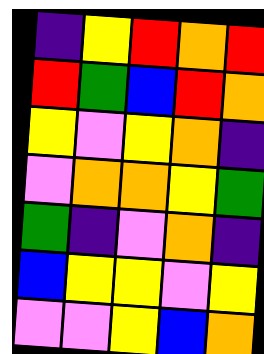[["indigo", "yellow", "red", "orange", "red"], ["red", "green", "blue", "red", "orange"], ["yellow", "violet", "yellow", "orange", "indigo"], ["violet", "orange", "orange", "yellow", "green"], ["green", "indigo", "violet", "orange", "indigo"], ["blue", "yellow", "yellow", "violet", "yellow"], ["violet", "violet", "yellow", "blue", "orange"]]